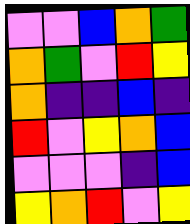[["violet", "violet", "blue", "orange", "green"], ["orange", "green", "violet", "red", "yellow"], ["orange", "indigo", "indigo", "blue", "indigo"], ["red", "violet", "yellow", "orange", "blue"], ["violet", "violet", "violet", "indigo", "blue"], ["yellow", "orange", "red", "violet", "yellow"]]